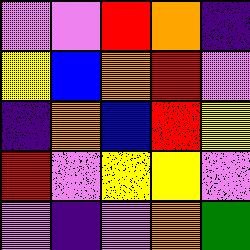[["violet", "violet", "red", "orange", "indigo"], ["yellow", "blue", "orange", "red", "violet"], ["indigo", "orange", "blue", "red", "yellow"], ["red", "violet", "yellow", "yellow", "violet"], ["violet", "indigo", "violet", "orange", "green"]]